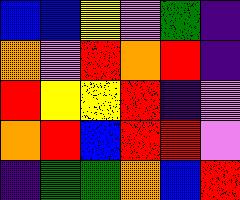[["blue", "blue", "yellow", "violet", "green", "indigo"], ["orange", "violet", "red", "orange", "red", "indigo"], ["red", "yellow", "yellow", "red", "indigo", "violet"], ["orange", "red", "blue", "red", "red", "violet"], ["indigo", "green", "green", "orange", "blue", "red"]]